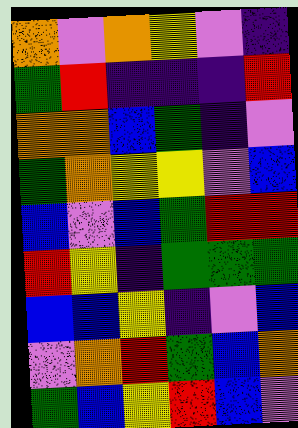[["orange", "violet", "orange", "yellow", "violet", "indigo"], ["green", "red", "indigo", "indigo", "indigo", "red"], ["orange", "orange", "blue", "green", "indigo", "violet"], ["green", "orange", "yellow", "yellow", "violet", "blue"], ["blue", "violet", "blue", "green", "red", "red"], ["red", "yellow", "indigo", "green", "green", "green"], ["blue", "blue", "yellow", "indigo", "violet", "blue"], ["violet", "orange", "red", "green", "blue", "orange"], ["green", "blue", "yellow", "red", "blue", "violet"]]